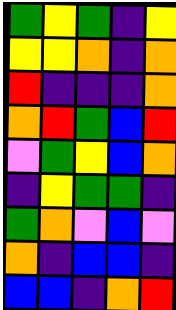[["green", "yellow", "green", "indigo", "yellow"], ["yellow", "yellow", "orange", "indigo", "orange"], ["red", "indigo", "indigo", "indigo", "orange"], ["orange", "red", "green", "blue", "red"], ["violet", "green", "yellow", "blue", "orange"], ["indigo", "yellow", "green", "green", "indigo"], ["green", "orange", "violet", "blue", "violet"], ["orange", "indigo", "blue", "blue", "indigo"], ["blue", "blue", "indigo", "orange", "red"]]